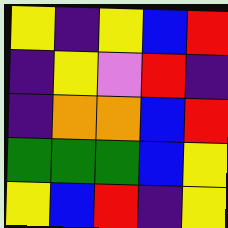[["yellow", "indigo", "yellow", "blue", "red"], ["indigo", "yellow", "violet", "red", "indigo"], ["indigo", "orange", "orange", "blue", "red"], ["green", "green", "green", "blue", "yellow"], ["yellow", "blue", "red", "indigo", "yellow"]]